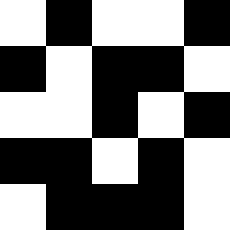[["white", "black", "white", "white", "black"], ["black", "white", "black", "black", "white"], ["white", "white", "black", "white", "black"], ["black", "black", "white", "black", "white"], ["white", "black", "black", "black", "white"]]